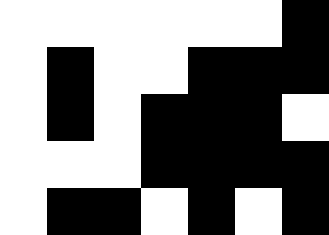[["white", "white", "white", "white", "white", "white", "black"], ["white", "black", "white", "white", "black", "black", "black"], ["white", "black", "white", "black", "black", "black", "white"], ["white", "white", "white", "black", "black", "black", "black"], ["white", "black", "black", "white", "black", "white", "black"]]